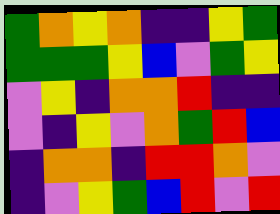[["green", "orange", "yellow", "orange", "indigo", "indigo", "yellow", "green"], ["green", "green", "green", "yellow", "blue", "violet", "green", "yellow"], ["violet", "yellow", "indigo", "orange", "orange", "red", "indigo", "indigo"], ["violet", "indigo", "yellow", "violet", "orange", "green", "red", "blue"], ["indigo", "orange", "orange", "indigo", "red", "red", "orange", "violet"], ["indigo", "violet", "yellow", "green", "blue", "red", "violet", "red"]]